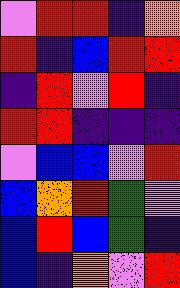[["violet", "red", "red", "indigo", "orange"], ["red", "indigo", "blue", "red", "red"], ["indigo", "red", "violet", "red", "indigo"], ["red", "red", "indigo", "indigo", "indigo"], ["violet", "blue", "blue", "violet", "red"], ["blue", "orange", "red", "green", "violet"], ["blue", "red", "blue", "green", "indigo"], ["blue", "indigo", "orange", "violet", "red"]]